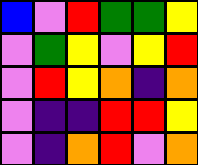[["blue", "violet", "red", "green", "green", "yellow"], ["violet", "green", "yellow", "violet", "yellow", "red"], ["violet", "red", "yellow", "orange", "indigo", "orange"], ["violet", "indigo", "indigo", "red", "red", "yellow"], ["violet", "indigo", "orange", "red", "violet", "orange"]]